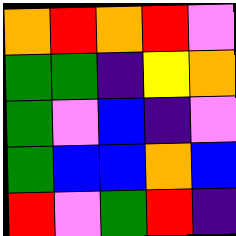[["orange", "red", "orange", "red", "violet"], ["green", "green", "indigo", "yellow", "orange"], ["green", "violet", "blue", "indigo", "violet"], ["green", "blue", "blue", "orange", "blue"], ["red", "violet", "green", "red", "indigo"]]